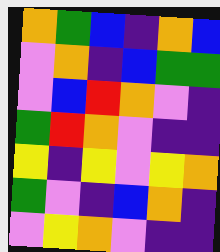[["orange", "green", "blue", "indigo", "orange", "blue"], ["violet", "orange", "indigo", "blue", "green", "green"], ["violet", "blue", "red", "orange", "violet", "indigo"], ["green", "red", "orange", "violet", "indigo", "indigo"], ["yellow", "indigo", "yellow", "violet", "yellow", "orange"], ["green", "violet", "indigo", "blue", "orange", "indigo"], ["violet", "yellow", "orange", "violet", "indigo", "indigo"]]